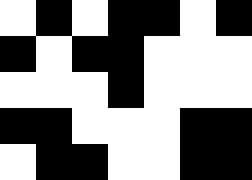[["white", "black", "white", "black", "black", "white", "black"], ["black", "white", "black", "black", "white", "white", "white"], ["white", "white", "white", "black", "white", "white", "white"], ["black", "black", "white", "white", "white", "black", "black"], ["white", "black", "black", "white", "white", "black", "black"]]